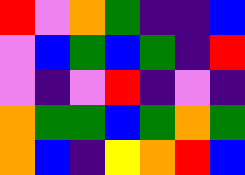[["red", "violet", "orange", "green", "indigo", "indigo", "blue"], ["violet", "blue", "green", "blue", "green", "indigo", "red"], ["violet", "indigo", "violet", "red", "indigo", "violet", "indigo"], ["orange", "green", "green", "blue", "green", "orange", "green"], ["orange", "blue", "indigo", "yellow", "orange", "red", "blue"]]